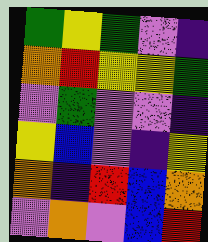[["green", "yellow", "green", "violet", "indigo"], ["orange", "red", "yellow", "yellow", "green"], ["violet", "green", "violet", "violet", "indigo"], ["yellow", "blue", "violet", "indigo", "yellow"], ["orange", "indigo", "red", "blue", "orange"], ["violet", "orange", "violet", "blue", "red"]]